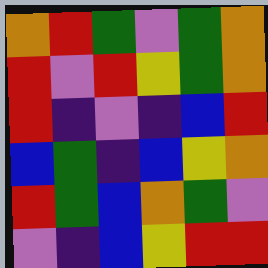[["orange", "red", "green", "violet", "green", "orange"], ["red", "violet", "red", "yellow", "green", "orange"], ["red", "indigo", "violet", "indigo", "blue", "red"], ["blue", "green", "indigo", "blue", "yellow", "orange"], ["red", "green", "blue", "orange", "green", "violet"], ["violet", "indigo", "blue", "yellow", "red", "red"]]